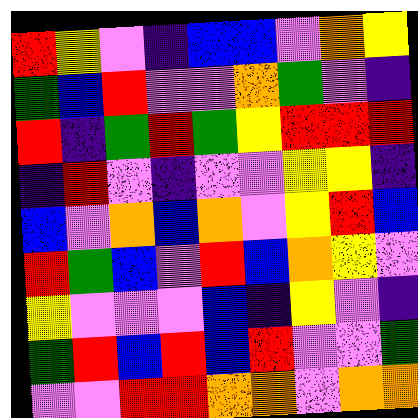[["red", "yellow", "violet", "indigo", "blue", "blue", "violet", "orange", "yellow"], ["green", "blue", "red", "violet", "violet", "orange", "green", "violet", "indigo"], ["red", "indigo", "green", "red", "green", "yellow", "red", "red", "red"], ["indigo", "red", "violet", "indigo", "violet", "violet", "yellow", "yellow", "indigo"], ["blue", "violet", "orange", "blue", "orange", "violet", "yellow", "red", "blue"], ["red", "green", "blue", "violet", "red", "blue", "orange", "yellow", "violet"], ["yellow", "violet", "violet", "violet", "blue", "indigo", "yellow", "violet", "indigo"], ["green", "red", "blue", "red", "blue", "red", "violet", "violet", "green"], ["violet", "violet", "red", "red", "orange", "orange", "violet", "orange", "orange"]]